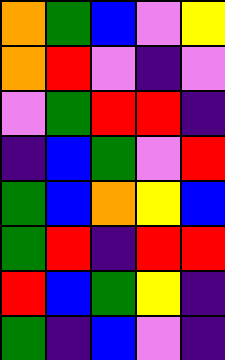[["orange", "green", "blue", "violet", "yellow"], ["orange", "red", "violet", "indigo", "violet"], ["violet", "green", "red", "red", "indigo"], ["indigo", "blue", "green", "violet", "red"], ["green", "blue", "orange", "yellow", "blue"], ["green", "red", "indigo", "red", "red"], ["red", "blue", "green", "yellow", "indigo"], ["green", "indigo", "blue", "violet", "indigo"]]